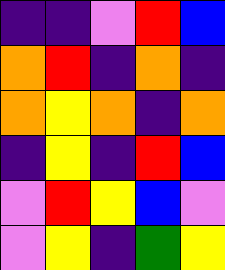[["indigo", "indigo", "violet", "red", "blue"], ["orange", "red", "indigo", "orange", "indigo"], ["orange", "yellow", "orange", "indigo", "orange"], ["indigo", "yellow", "indigo", "red", "blue"], ["violet", "red", "yellow", "blue", "violet"], ["violet", "yellow", "indigo", "green", "yellow"]]